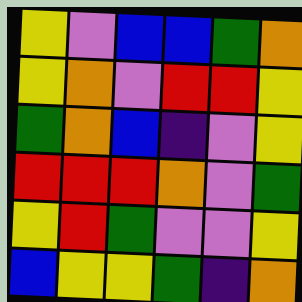[["yellow", "violet", "blue", "blue", "green", "orange"], ["yellow", "orange", "violet", "red", "red", "yellow"], ["green", "orange", "blue", "indigo", "violet", "yellow"], ["red", "red", "red", "orange", "violet", "green"], ["yellow", "red", "green", "violet", "violet", "yellow"], ["blue", "yellow", "yellow", "green", "indigo", "orange"]]